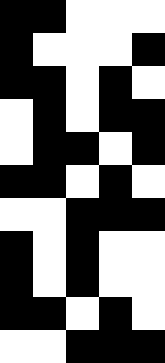[["black", "black", "white", "white", "white"], ["black", "white", "white", "white", "black"], ["black", "black", "white", "black", "white"], ["white", "black", "white", "black", "black"], ["white", "black", "black", "white", "black"], ["black", "black", "white", "black", "white"], ["white", "white", "black", "black", "black"], ["black", "white", "black", "white", "white"], ["black", "white", "black", "white", "white"], ["black", "black", "white", "black", "white"], ["white", "white", "black", "black", "black"]]